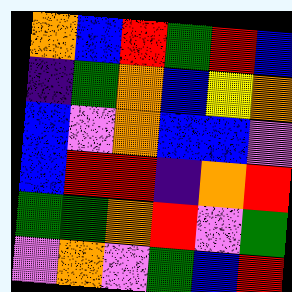[["orange", "blue", "red", "green", "red", "blue"], ["indigo", "green", "orange", "blue", "yellow", "orange"], ["blue", "violet", "orange", "blue", "blue", "violet"], ["blue", "red", "red", "indigo", "orange", "red"], ["green", "green", "orange", "red", "violet", "green"], ["violet", "orange", "violet", "green", "blue", "red"]]